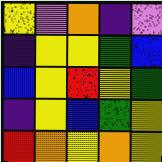[["yellow", "violet", "orange", "indigo", "violet"], ["indigo", "yellow", "yellow", "green", "blue"], ["blue", "yellow", "red", "yellow", "green"], ["indigo", "yellow", "blue", "green", "yellow"], ["red", "orange", "yellow", "orange", "yellow"]]